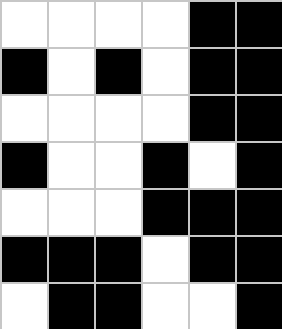[["white", "white", "white", "white", "black", "black"], ["black", "white", "black", "white", "black", "black"], ["white", "white", "white", "white", "black", "black"], ["black", "white", "white", "black", "white", "black"], ["white", "white", "white", "black", "black", "black"], ["black", "black", "black", "white", "black", "black"], ["white", "black", "black", "white", "white", "black"]]